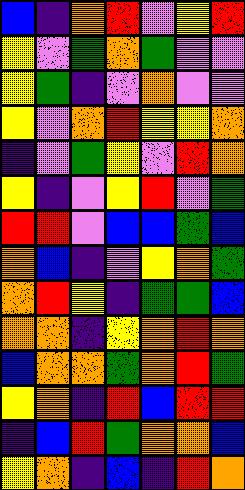[["blue", "indigo", "orange", "red", "violet", "yellow", "red"], ["yellow", "violet", "green", "orange", "green", "violet", "violet"], ["yellow", "green", "indigo", "violet", "orange", "violet", "violet"], ["yellow", "violet", "orange", "red", "yellow", "yellow", "orange"], ["indigo", "violet", "green", "yellow", "violet", "red", "orange"], ["yellow", "indigo", "violet", "yellow", "red", "violet", "green"], ["red", "red", "violet", "blue", "blue", "green", "blue"], ["orange", "blue", "indigo", "violet", "yellow", "orange", "green"], ["orange", "red", "yellow", "indigo", "green", "green", "blue"], ["orange", "orange", "indigo", "yellow", "orange", "red", "orange"], ["blue", "orange", "orange", "green", "orange", "red", "green"], ["yellow", "orange", "indigo", "red", "blue", "red", "red"], ["indigo", "blue", "red", "green", "orange", "orange", "blue"], ["yellow", "orange", "indigo", "blue", "indigo", "red", "orange"]]